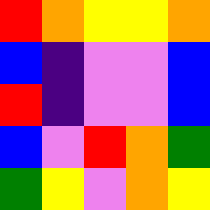[["red", "orange", "yellow", "yellow", "orange"], ["blue", "indigo", "violet", "violet", "blue"], ["red", "indigo", "violet", "violet", "blue"], ["blue", "violet", "red", "orange", "green"], ["green", "yellow", "violet", "orange", "yellow"]]